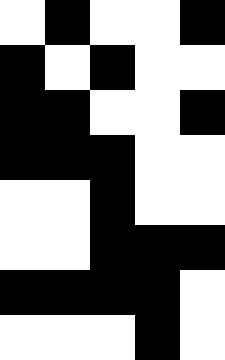[["white", "black", "white", "white", "black"], ["black", "white", "black", "white", "white"], ["black", "black", "white", "white", "black"], ["black", "black", "black", "white", "white"], ["white", "white", "black", "white", "white"], ["white", "white", "black", "black", "black"], ["black", "black", "black", "black", "white"], ["white", "white", "white", "black", "white"]]